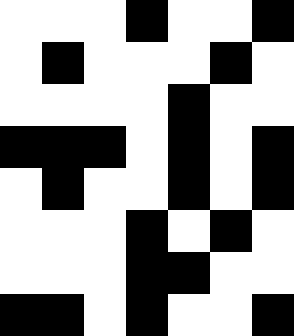[["white", "white", "white", "black", "white", "white", "black"], ["white", "black", "white", "white", "white", "black", "white"], ["white", "white", "white", "white", "black", "white", "white"], ["black", "black", "black", "white", "black", "white", "black"], ["white", "black", "white", "white", "black", "white", "black"], ["white", "white", "white", "black", "white", "black", "white"], ["white", "white", "white", "black", "black", "white", "white"], ["black", "black", "white", "black", "white", "white", "black"]]